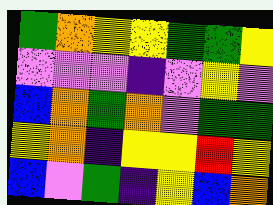[["green", "orange", "yellow", "yellow", "green", "green", "yellow"], ["violet", "violet", "violet", "indigo", "violet", "yellow", "violet"], ["blue", "orange", "green", "orange", "violet", "green", "green"], ["yellow", "orange", "indigo", "yellow", "yellow", "red", "yellow"], ["blue", "violet", "green", "indigo", "yellow", "blue", "orange"]]